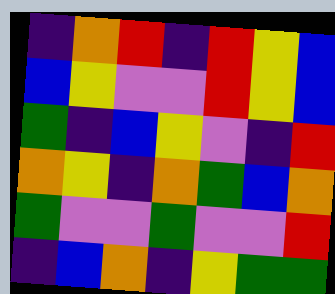[["indigo", "orange", "red", "indigo", "red", "yellow", "blue"], ["blue", "yellow", "violet", "violet", "red", "yellow", "blue"], ["green", "indigo", "blue", "yellow", "violet", "indigo", "red"], ["orange", "yellow", "indigo", "orange", "green", "blue", "orange"], ["green", "violet", "violet", "green", "violet", "violet", "red"], ["indigo", "blue", "orange", "indigo", "yellow", "green", "green"]]